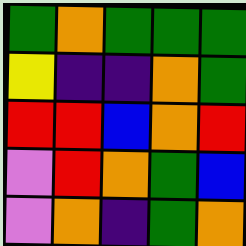[["green", "orange", "green", "green", "green"], ["yellow", "indigo", "indigo", "orange", "green"], ["red", "red", "blue", "orange", "red"], ["violet", "red", "orange", "green", "blue"], ["violet", "orange", "indigo", "green", "orange"]]